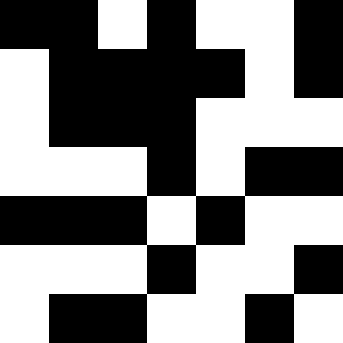[["black", "black", "white", "black", "white", "white", "black"], ["white", "black", "black", "black", "black", "white", "black"], ["white", "black", "black", "black", "white", "white", "white"], ["white", "white", "white", "black", "white", "black", "black"], ["black", "black", "black", "white", "black", "white", "white"], ["white", "white", "white", "black", "white", "white", "black"], ["white", "black", "black", "white", "white", "black", "white"]]